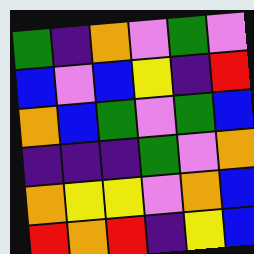[["green", "indigo", "orange", "violet", "green", "violet"], ["blue", "violet", "blue", "yellow", "indigo", "red"], ["orange", "blue", "green", "violet", "green", "blue"], ["indigo", "indigo", "indigo", "green", "violet", "orange"], ["orange", "yellow", "yellow", "violet", "orange", "blue"], ["red", "orange", "red", "indigo", "yellow", "blue"]]